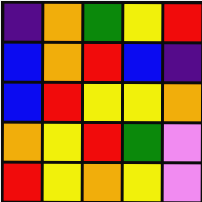[["indigo", "orange", "green", "yellow", "red"], ["blue", "orange", "red", "blue", "indigo"], ["blue", "red", "yellow", "yellow", "orange"], ["orange", "yellow", "red", "green", "violet"], ["red", "yellow", "orange", "yellow", "violet"]]